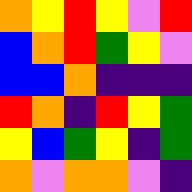[["orange", "yellow", "red", "yellow", "violet", "red"], ["blue", "orange", "red", "green", "yellow", "violet"], ["blue", "blue", "orange", "indigo", "indigo", "indigo"], ["red", "orange", "indigo", "red", "yellow", "green"], ["yellow", "blue", "green", "yellow", "indigo", "green"], ["orange", "violet", "orange", "orange", "violet", "indigo"]]